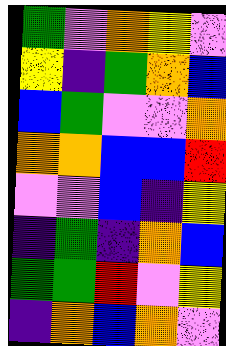[["green", "violet", "orange", "yellow", "violet"], ["yellow", "indigo", "green", "orange", "blue"], ["blue", "green", "violet", "violet", "orange"], ["orange", "orange", "blue", "blue", "red"], ["violet", "violet", "blue", "indigo", "yellow"], ["indigo", "green", "indigo", "orange", "blue"], ["green", "green", "red", "violet", "yellow"], ["indigo", "orange", "blue", "orange", "violet"]]